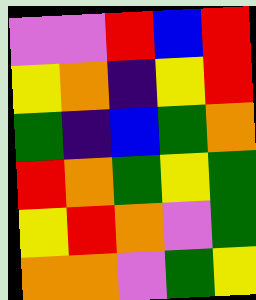[["violet", "violet", "red", "blue", "red"], ["yellow", "orange", "indigo", "yellow", "red"], ["green", "indigo", "blue", "green", "orange"], ["red", "orange", "green", "yellow", "green"], ["yellow", "red", "orange", "violet", "green"], ["orange", "orange", "violet", "green", "yellow"]]